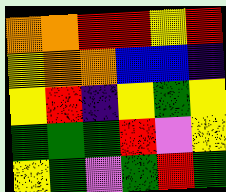[["orange", "orange", "red", "red", "yellow", "red"], ["yellow", "orange", "orange", "blue", "blue", "indigo"], ["yellow", "red", "indigo", "yellow", "green", "yellow"], ["green", "green", "green", "red", "violet", "yellow"], ["yellow", "green", "violet", "green", "red", "green"]]